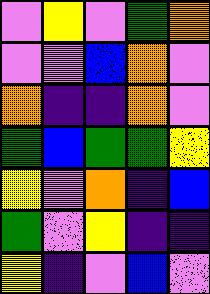[["violet", "yellow", "violet", "green", "orange"], ["violet", "violet", "blue", "orange", "violet"], ["orange", "indigo", "indigo", "orange", "violet"], ["green", "blue", "green", "green", "yellow"], ["yellow", "violet", "orange", "indigo", "blue"], ["green", "violet", "yellow", "indigo", "indigo"], ["yellow", "indigo", "violet", "blue", "violet"]]